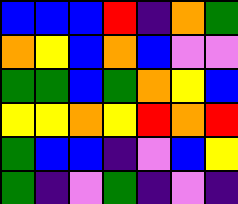[["blue", "blue", "blue", "red", "indigo", "orange", "green"], ["orange", "yellow", "blue", "orange", "blue", "violet", "violet"], ["green", "green", "blue", "green", "orange", "yellow", "blue"], ["yellow", "yellow", "orange", "yellow", "red", "orange", "red"], ["green", "blue", "blue", "indigo", "violet", "blue", "yellow"], ["green", "indigo", "violet", "green", "indigo", "violet", "indigo"]]